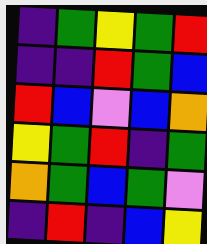[["indigo", "green", "yellow", "green", "red"], ["indigo", "indigo", "red", "green", "blue"], ["red", "blue", "violet", "blue", "orange"], ["yellow", "green", "red", "indigo", "green"], ["orange", "green", "blue", "green", "violet"], ["indigo", "red", "indigo", "blue", "yellow"]]